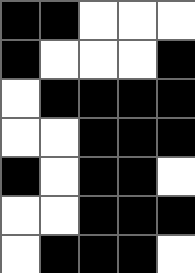[["black", "black", "white", "white", "white"], ["black", "white", "white", "white", "black"], ["white", "black", "black", "black", "black"], ["white", "white", "black", "black", "black"], ["black", "white", "black", "black", "white"], ["white", "white", "black", "black", "black"], ["white", "black", "black", "black", "white"]]